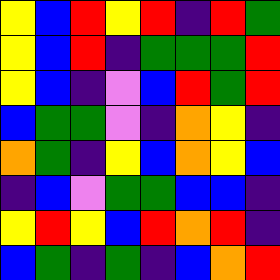[["yellow", "blue", "red", "yellow", "red", "indigo", "red", "green"], ["yellow", "blue", "red", "indigo", "green", "green", "green", "red"], ["yellow", "blue", "indigo", "violet", "blue", "red", "green", "red"], ["blue", "green", "green", "violet", "indigo", "orange", "yellow", "indigo"], ["orange", "green", "indigo", "yellow", "blue", "orange", "yellow", "blue"], ["indigo", "blue", "violet", "green", "green", "blue", "blue", "indigo"], ["yellow", "red", "yellow", "blue", "red", "orange", "red", "indigo"], ["blue", "green", "indigo", "green", "indigo", "blue", "orange", "red"]]